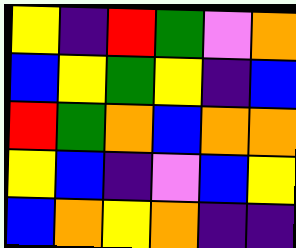[["yellow", "indigo", "red", "green", "violet", "orange"], ["blue", "yellow", "green", "yellow", "indigo", "blue"], ["red", "green", "orange", "blue", "orange", "orange"], ["yellow", "blue", "indigo", "violet", "blue", "yellow"], ["blue", "orange", "yellow", "orange", "indigo", "indigo"]]